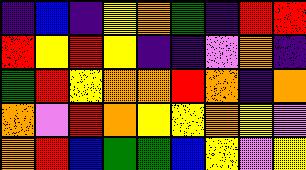[["indigo", "blue", "indigo", "yellow", "orange", "green", "indigo", "red", "red"], ["red", "yellow", "red", "yellow", "indigo", "indigo", "violet", "orange", "indigo"], ["green", "red", "yellow", "orange", "orange", "red", "orange", "indigo", "orange"], ["orange", "violet", "red", "orange", "yellow", "yellow", "orange", "yellow", "violet"], ["orange", "red", "blue", "green", "green", "blue", "yellow", "violet", "yellow"]]